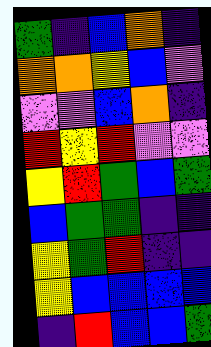[["green", "indigo", "blue", "orange", "indigo"], ["orange", "orange", "yellow", "blue", "violet"], ["violet", "violet", "blue", "orange", "indigo"], ["red", "yellow", "red", "violet", "violet"], ["yellow", "red", "green", "blue", "green"], ["blue", "green", "green", "indigo", "indigo"], ["yellow", "green", "red", "indigo", "indigo"], ["yellow", "blue", "blue", "blue", "blue"], ["indigo", "red", "blue", "blue", "green"]]